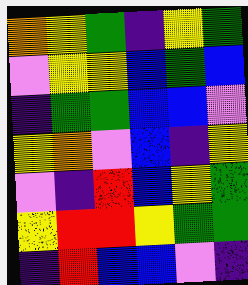[["orange", "yellow", "green", "indigo", "yellow", "green"], ["violet", "yellow", "yellow", "blue", "green", "blue"], ["indigo", "green", "green", "blue", "blue", "violet"], ["yellow", "orange", "violet", "blue", "indigo", "yellow"], ["violet", "indigo", "red", "blue", "yellow", "green"], ["yellow", "red", "red", "yellow", "green", "green"], ["indigo", "red", "blue", "blue", "violet", "indigo"]]